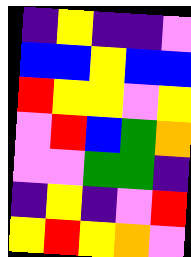[["indigo", "yellow", "indigo", "indigo", "violet"], ["blue", "blue", "yellow", "blue", "blue"], ["red", "yellow", "yellow", "violet", "yellow"], ["violet", "red", "blue", "green", "orange"], ["violet", "violet", "green", "green", "indigo"], ["indigo", "yellow", "indigo", "violet", "red"], ["yellow", "red", "yellow", "orange", "violet"]]